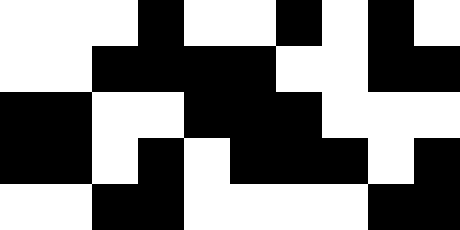[["white", "white", "white", "black", "white", "white", "black", "white", "black", "white"], ["white", "white", "black", "black", "black", "black", "white", "white", "black", "black"], ["black", "black", "white", "white", "black", "black", "black", "white", "white", "white"], ["black", "black", "white", "black", "white", "black", "black", "black", "white", "black"], ["white", "white", "black", "black", "white", "white", "white", "white", "black", "black"]]